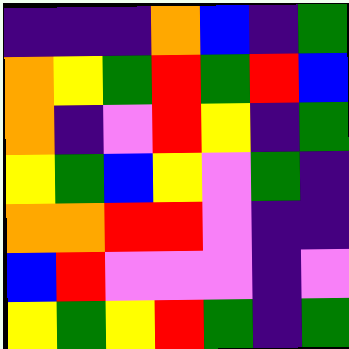[["indigo", "indigo", "indigo", "orange", "blue", "indigo", "green"], ["orange", "yellow", "green", "red", "green", "red", "blue"], ["orange", "indigo", "violet", "red", "yellow", "indigo", "green"], ["yellow", "green", "blue", "yellow", "violet", "green", "indigo"], ["orange", "orange", "red", "red", "violet", "indigo", "indigo"], ["blue", "red", "violet", "violet", "violet", "indigo", "violet"], ["yellow", "green", "yellow", "red", "green", "indigo", "green"]]